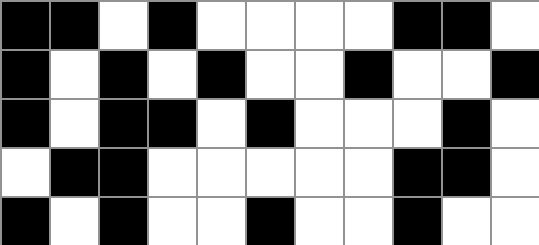[["black", "black", "white", "black", "white", "white", "white", "white", "black", "black", "white"], ["black", "white", "black", "white", "black", "white", "white", "black", "white", "white", "black"], ["black", "white", "black", "black", "white", "black", "white", "white", "white", "black", "white"], ["white", "black", "black", "white", "white", "white", "white", "white", "black", "black", "white"], ["black", "white", "black", "white", "white", "black", "white", "white", "black", "white", "white"]]